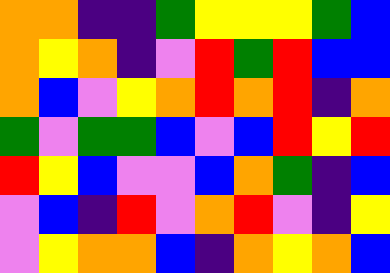[["orange", "orange", "indigo", "indigo", "green", "yellow", "yellow", "yellow", "green", "blue"], ["orange", "yellow", "orange", "indigo", "violet", "red", "green", "red", "blue", "blue"], ["orange", "blue", "violet", "yellow", "orange", "red", "orange", "red", "indigo", "orange"], ["green", "violet", "green", "green", "blue", "violet", "blue", "red", "yellow", "red"], ["red", "yellow", "blue", "violet", "violet", "blue", "orange", "green", "indigo", "blue"], ["violet", "blue", "indigo", "red", "violet", "orange", "red", "violet", "indigo", "yellow"], ["violet", "yellow", "orange", "orange", "blue", "indigo", "orange", "yellow", "orange", "blue"]]